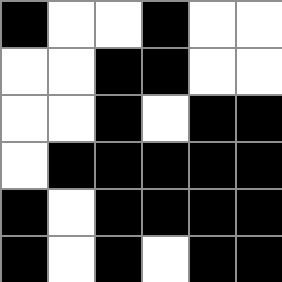[["black", "white", "white", "black", "white", "white"], ["white", "white", "black", "black", "white", "white"], ["white", "white", "black", "white", "black", "black"], ["white", "black", "black", "black", "black", "black"], ["black", "white", "black", "black", "black", "black"], ["black", "white", "black", "white", "black", "black"]]